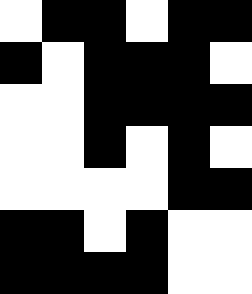[["white", "black", "black", "white", "black", "black"], ["black", "white", "black", "black", "black", "white"], ["white", "white", "black", "black", "black", "black"], ["white", "white", "black", "white", "black", "white"], ["white", "white", "white", "white", "black", "black"], ["black", "black", "white", "black", "white", "white"], ["black", "black", "black", "black", "white", "white"]]